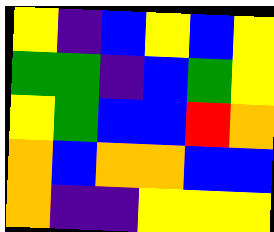[["yellow", "indigo", "blue", "yellow", "blue", "yellow"], ["green", "green", "indigo", "blue", "green", "yellow"], ["yellow", "green", "blue", "blue", "red", "orange"], ["orange", "blue", "orange", "orange", "blue", "blue"], ["orange", "indigo", "indigo", "yellow", "yellow", "yellow"]]